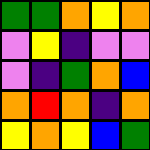[["green", "green", "orange", "yellow", "orange"], ["violet", "yellow", "indigo", "violet", "violet"], ["violet", "indigo", "green", "orange", "blue"], ["orange", "red", "orange", "indigo", "orange"], ["yellow", "orange", "yellow", "blue", "green"]]